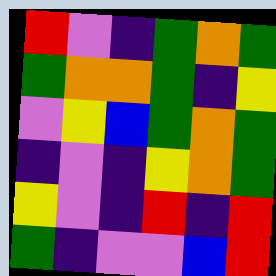[["red", "violet", "indigo", "green", "orange", "green"], ["green", "orange", "orange", "green", "indigo", "yellow"], ["violet", "yellow", "blue", "green", "orange", "green"], ["indigo", "violet", "indigo", "yellow", "orange", "green"], ["yellow", "violet", "indigo", "red", "indigo", "red"], ["green", "indigo", "violet", "violet", "blue", "red"]]